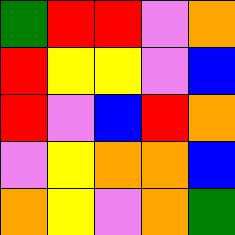[["green", "red", "red", "violet", "orange"], ["red", "yellow", "yellow", "violet", "blue"], ["red", "violet", "blue", "red", "orange"], ["violet", "yellow", "orange", "orange", "blue"], ["orange", "yellow", "violet", "orange", "green"]]